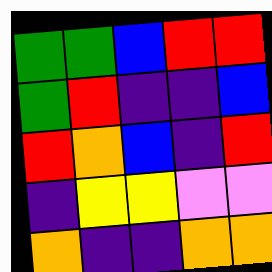[["green", "green", "blue", "red", "red"], ["green", "red", "indigo", "indigo", "blue"], ["red", "orange", "blue", "indigo", "red"], ["indigo", "yellow", "yellow", "violet", "violet"], ["orange", "indigo", "indigo", "orange", "orange"]]